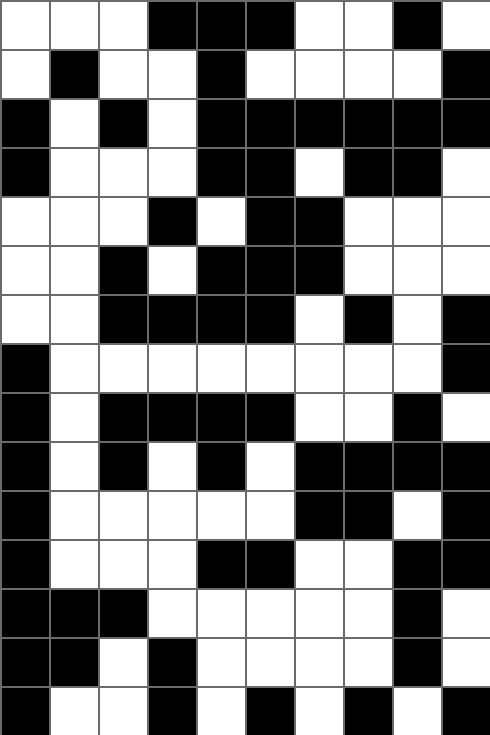[["white", "white", "white", "black", "black", "black", "white", "white", "black", "white"], ["white", "black", "white", "white", "black", "white", "white", "white", "white", "black"], ["black", "white", "black", "white", "black", "black", "black", "black", "black", "black"], ["black", "white", "white", "white", "black", "black", "white", "black", "black", "white"], ["white", "white", "white", "black", "white", "black", "black", "white", "white", "white"], ["white", "white", "black", "white", "black", "black", "black", "white", "white", "white"], ["white", "white", "black", "black", "black", "black", "white", "black", "white", "black"], ["black", "white", "white", "white", "white", "white", "white", "white", "white", "black"], ["black", "white", "black", "black", "black", "black", "white", "white", "black", "white"], ["black", "white", "black", "white", "black", "white", "black", "black", "black", "black"], ["black", "white", "white", "white", "white", "white", "black", "black", "white", "black"], ["black", "white", "white", "white", "black", "black", "white", "white", "black", "black"], ["black", "black", "black", "white", "white", "white", "white", "white", "black", "white"], ["black", "black", "white", "black", "white", "white", "white", "white", "black", "white"], ["black", "white", "white", "black", "white", "black", "white", "black", "white", "black"]]